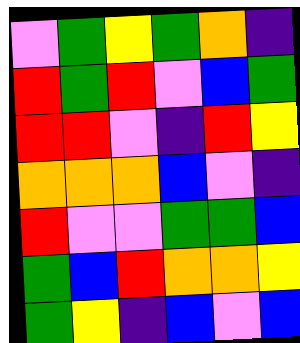[["violet", "green", "yellow", "green", "orange", "indigo"], ["red", "green", "red", "violet", "blue", "green"], ["red", "red", "violet", "indigo", "red", "yellow"], ["orange", "orange", "orange", "blue", "violet", "indigo"], ["red", "violet", "violet", "green", "green", "blue"], ["green", "blue", "red", "orange", "orange", "yellow"], ["green", "yellow", "indigo", "blue", "violet", "blue"]]